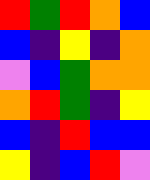[["red", "green", "red", "orange", "blue"], ["blue", "indigo", "yellow", "indigo", "orange"], ["violet", "blue", "green", "orange", "orange"], ["orange", "red", "green", "indigo", "yellow"], ["blue", "indigo", "red", "blue", "blue"], ["yellow", "indigo", "blue", "red", "violet"]]